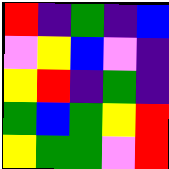[["red", "indigo", "green", "indigo", "blue"], ["violet", "yellow", "blue", "violet", "indigo"], ["yellow", "red", "indigo", "green", "indigo"], ["green", "blue", "green", "yellow", "red"], ["yellow", "green", "green", "violet", "red"]]